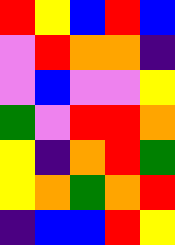[["red", "yellow", "blue", "red", "blue"], ["violet", "red", "orange", "orange", "indigo"], ["violet", "blue", "violet", "violet", "yellow"], ["green", "violet", "red", "red", "orange"], ["yellow", "indigo", "orange", "red", "green"], ["yellow", "orange", "green", "orange", "red"], ["indigo", "blue", "blue", "red", "yellow"]]